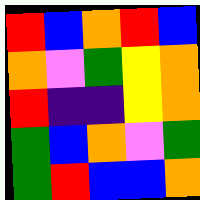[["red", "blue", "orange", "red", "blue"], ["orange", "violet", "green", "yellow", "orange"], ["red", "indigo", "indigo", "yellow", "orange"], ["green", "blue", "orange", "violet", "green"], ["green", "red", "blue", "blue", "orange"]]